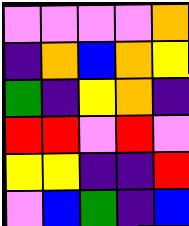[["violet", "violet", "violet", "violet", "orange"], ["indigo", "orange", "blue", "orange", "yellow"], ["green", "indigo", "yellow", "orange", "indigo"], ["red", "red", "violet", "red", "violet"], ["yellow", "yellow", "indigo", "indigo", "red"], ["violet", "blue", "green", "indigo", "blue"]]